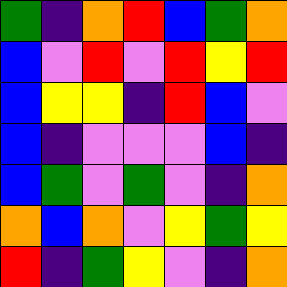[["green", "indigo", "orange", "red", "blue", "green", "orange"], ["blue", "violet", "red", "violet", "red", "yellow", "red"], ["blue", "yellow", "yellow", "indigo", "red", "blue", "violet"], ["blue", "indigo", "violet", "violet", "violet", "blue", "indigo"], ["blue", "green", "violet", "green", "violet", "indigo", "orange"], ["orange", "blue", "orange", "violet", "yellow", "green", "yellow"], ["red", "indigo", "green", "yellow", "violet", "indigo", "orange"]]